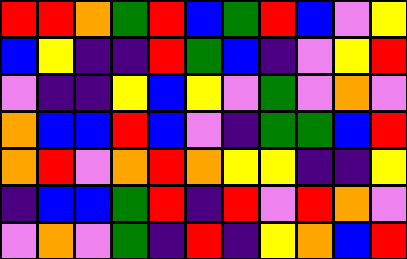[["red", "red", "orange", "green", "red", "blue", "green", "red", "blue", "violet", "yellow"], ["blue", "yellow", "indigo", "indigo", "red", "green", "blue", "indigo", "violet", "yellow", "red"], ["violet", "indigo", "indigo", "yellow", "blue", "yellow", "violet", "green", "violet", "orange", "violet"], ["orange", "blue", "blue", "red", "blue", "violet", "indigo", "green", "green", "blue", "red"], ["orange", "red", "violet", "orange", "red", "orange", "yellow", "yellow", "indigo", "indigo", "yellow"], ["indigo", "blue", "blue", "green", "red", "indigo", "red", "violet", "red", "orange", "violet"], ["violet", "orange", "violet", "green", "indigo", "red", "indigo", "yellow", "orange", "blue", "red"]]